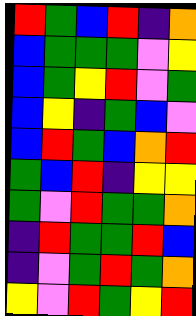[["red", "green", "blue", "red", "indigo", "orange"], ["blue", "green", "green", "green", "violet", "yellow"], ["blue", "green", "yellow", "red", "violet", "green"], ["blue", "yellow", "indigo", "green", "blue", "violet"], ["blue", "red", "green", "blue", "orange", "red"], ["green", "blue", "red", "indigo", "yellow", "yellow"], ["green", "violet", "red", "green", "green", "orange"], ["indigo", "red", "green", "green", "red", "blue"], ["indigo", "violet", "green", "red", "green", "orange"], ["yellow", "violet", "red", "green", "yellow", "red"]]